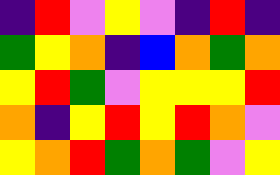[["indigo", "red", "violet", "yellow", "violet", "indigo", "red", "indigo"], ["green", "yellow", "orange", "indigo", "blue", "orange", "green", "orange"], ["yellow", "red", "green", "violet", "yellow", "yellow", "yellow", "red"], ["orange", "indigo", "yellow", "red", "yellow", "red", "orange", "violet"], ["yellow", "orange", "red", "green", "orange", "green", "violet", "yellow"]]